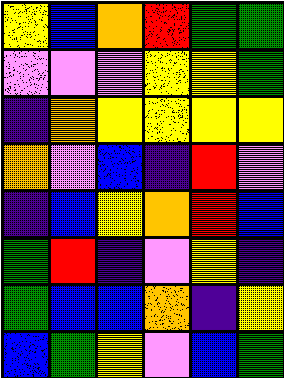[["yellow", "blue", "orange", "red", "green", "green"], ["violet", "violet", "violet", "yellow", "yellow", "green"], ["indigo", "orange", "yellow", "yellow", "yellow", "yellow"], ["orange", "violet", "blue", "indigo", "red", "violet"], ["indigo", "blue", "yellow", "orange", "red", "blue"], ["green", "red", "indigo", "violet", "yellow", "indigo"], ["green", "blue", "blue", "orange", "indigo", "yellow"], ["blue", "green", "yellow", "violet", "blue", "green"]]